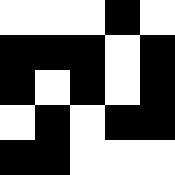[["white", "white", "white", "black", "white"], ["black", "black", "black", "white", "black"], ["black", "white", "black", "white", "black"], ["white", "black", "white", "black", "black"], ["black", "black", "white", "white", "white"]]